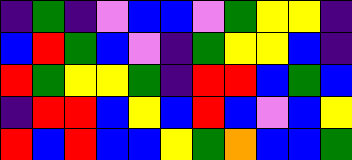[["indigo", "green", "indigo", "violet", "blue", "blue", "violet", "green", "yellow", "yellow", "indigo"], ["blue", "red", "green", "blue", "violet", "indigo", "green", "yellow", "yellow", "blue", "indigo"], ["red", "green", "yellow", "yellow", "green", "indigo", "red", "red", "blue", "green", "blue"], ["indigo", "red", "red", "blue", "yellow", "blue", "red", "blue", "violet", "blue", "yellow"], ["red", "blue", "red", "blue", "blue", "yellow", "green", "orange", "blue", "blue", "green"]]